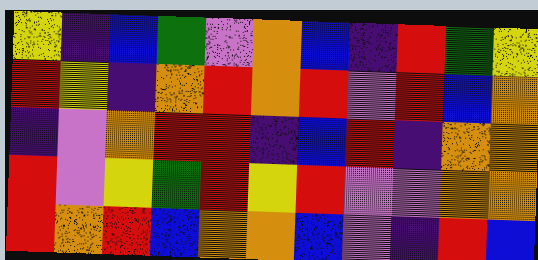[["yellow", "indigo", "blue", "green", "violet", "orange", "blue", "indigo", "red", "green", "yellow"], ["red", "yellow", "indigo", "orange", "red", "orange", "red", "violet", "red", "blue", "orange"], ["indigo", "violet", "orange", "red", "red", "indigo", "blue", "red", "indigo", "orange", "orange"], ["red", "violet", "yellow", "green", "red", "yellow", "red", "violet", "violet", "orange", "orange"], ["red", "orange", "red", "blue", "orange", "orange", "blue", "violet", "indigo", "red", "blue"]]